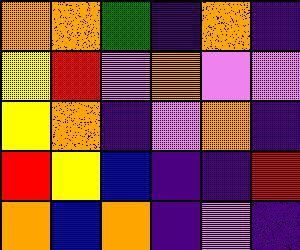[["orange", "orange", "green", "indigo", "orange", "indigo"], ["yellow", "red", "violet", "orange", "violet", "violet"], ["yellow", "orange", "indigo", "violet", "orange", "indigo"], ["red", "yellow", "blue", "indigo", "indigo", "red"], ["orange", "blue", "orange", "indigo", "violet", "indigo"]]